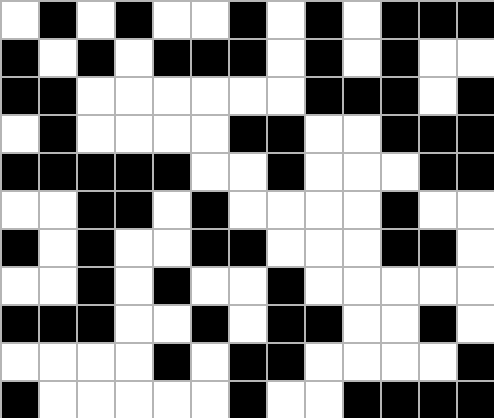[["white", "black", "white", "black", "white", "white", "black", "white", "black", "white", "black", "black", "black"], ["black", "white", "black", "white", "black", "black", "black", "white", "black", "white", "black", "white", "white"], ["black", "black", "white", "white", "white", "white", "white", "white", "black", "black", "black", "white", "black"], ["white", "black", "white", "white", "white", "white", "black", "black", "white", "white", "black", "black", "black"], ["black", "black", "black", "black", "black", "white", "white", "black", "white", "white", "white", "black", "black"], ["white", "white", "black", "black", "white", "black", "white", "white", "white", "white", "black", "white", "white"], ["black", "white", "black", "white", "white", "black", "black", "white", "white", "white", "black", "black", "white"], ["white", "white", "black", "white", "black", "white", "white", "black", "white", "white", "white", "white", "white"], ["black", "black", "black", "white", "white", "black", "white", "black", "black", "white", "white", "black", "white"], ["white", "white", "white", "white", "black", "white", "black", "black", "white", "white", "white", "white", "black"], ["black", "white", "white", "white", "white", "white", "black", "white", "white", "black", "black", "black", "black"]]